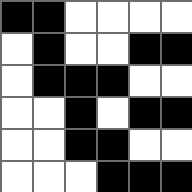[["black", "black", "white", "white", "white", "white"], ["white", "black", "white", "white", "black", "black"], ["white", "black", "black", "black", "white", "white"], ["white", "white", "black", "white", "black", "black"], ["white", "white", "black", "black", "white", "white"], ["white", "white", "white", "black", "black", "black"]]